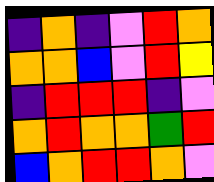[["indigo", "orange", "indigo", "violet", "red", "orange"], ["orange", "orange", "blue", "violet", "red", "yellow"], ["indigo", "red", "red", "red", "indigo", "violet"], ["orange", "red", "orange", "orange", "green", "red"], ["blue", "orange", "red", "red", "orange", "violet"]]